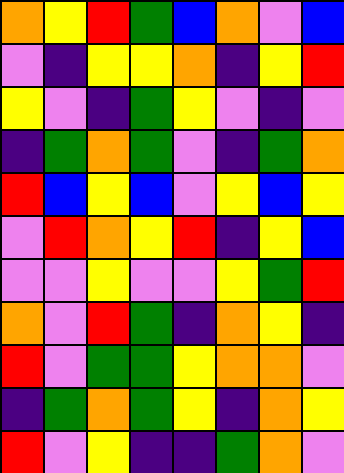[["orange", "yellow", "red", "green", "blue", "orange", "violet", "blue"], ["violet", "indigo", "yellow", "yellow", "orange", "indigo", "yellow", "red"], ["yellow", "violet", "indigo", "green", "yellow", "violet", "indigo", "violet"], ["indigo", "green", "orange", "green", "violet", "indigo", "green", "orange"], ["red", "blue", "yellow", "blue", "violet", "yellow", "blue", "yellow"], ["violet", "red", "orange", "yellow", "red", "indigo", "yellow", "blue"], ["violet", "violet", "yellow", "violet", "violet", "yellow", "green", "red"], ["orange", "violet", "red", "green", "indigo", "orange", "yellow", "indigo"], ["red", "violet", "green", "green", "yellow", "orange", "orange", "violet"], ["indigo", "green", "orange", "green", "yellow", "indigo", "orange", "yellow"], ["red", "violet", "yellow", "indigo", "indigo", "green", "orange", "violet"]]